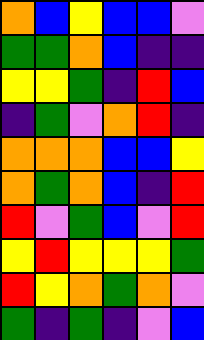[["orange", "blue", "yellow", "blue", "blue", "violet"], ["green", "green", "orange", "blue", "indigo", "indigo"], ["yellow", "yellow", "green", "indigo", "red", "blue"], ["indigo", "green", "violet", "orange", "red", "indigo"], ["orange", "orange", "orange", "blue", "blue", "yellow"], ["orange", "green", "orange", "blue", "indigo", "red"], ["red", "violet", "green", "blue", "violet", "red"], ["yellow", "red", "yellow", "yellow", "yellow", "green"], ["red", "yellow", "orange", "green", "orange", "violet"], ["green", "indigo", "green", "indigo", "violet", "blue"]]